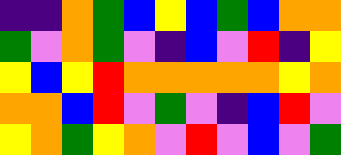[["indigo", "indigo", "orange", "green", "blue", "yellow", "blue", "green", "blue", "orange", "orange"], ["green", "violet", "orange", "green", "violet", "indigo", "blue", "violet", "red", "indigo", "yellow"], ["yellow", "blue", "yellow", "red", "orange", "orange", "orange", "orange", "orange", "yellow", "orange"], ["orange", "orange", "blue", "red", "violet", "green", "violet", "indigo", "blue", "red", "violet"], ["yellow", "orange", "green", "yellow", "orange", "violet", "red", "violet", "blue", "violet", "green"]]